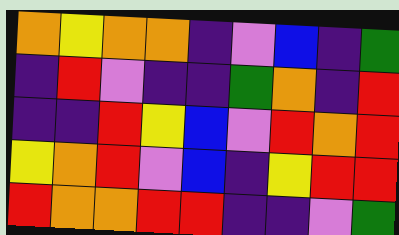[["orange", "yellow", "orange", "orange", "indigo", "violet", "blue", "indigo", "green"], ["indigo", "red", "violet", "indigo", "indigo", "green", "orange", "indigo", "red"], ["indigo", "indigo", "red", "yellow", "blue", "violet", "red", "orange", "red"], ["yellow", "orange", "red", "violet", "blue", "indigo", "yellow", "red", "red"], ["red", "orange", "orange", "red", "red", "indigo", "indigo", "violet", "green"]]